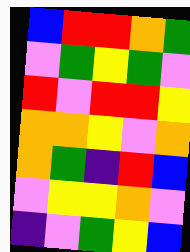[["blue", "red", "red", "orange", "green"], ["violet", "green", "yellow", "green", "violet"], ["red", "violet", "red", "red", "yellow"], ["orange", "orange", "yellow", "violet", "orange"], ["orange", "green", "indigo", "red", "blue"], ["violet", "yellow", "yellow", "orange", "violet"], ["indigo", "violet", "green", "yellow", "blue"]]